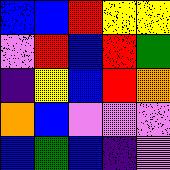[["blue", "blue", "red", "yellow", "yellow"], ["violet", "red", "blue", "red", "green"], ["indigo", "yellow", "blue", "red", "orange"], ["orange", "blue", "violet", "violet", "violet"], ["blue", "green", "blue", "indigo", "violet"]]